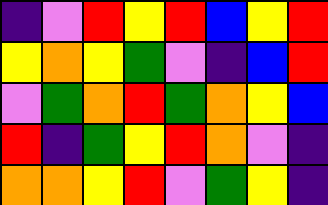[["indigo", "violet", "red", "yellow", "red", "blue", "yellow", "red"], ["yellow", "orange", "yellow", "green", "violet", "indigo", "blue", "red"], ["violet", "green", "orange", "red", "green", "orange", "yellow", "blue"], ["red", "indigo", "green", "yellow", "red", "orange", "violet", "indigo"], ["orange", "orange", "yellow", "red", "violet", "green", "yellow", "indigo"]]